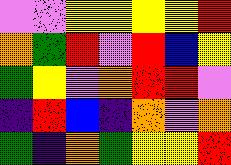[["violet", "violet", "yellow", "yellow", "yellow", "yellow", "red"], ["orange", "green", "red", "violet", "red", "blue", "yellow"], ["green", "yellow", "violet", "orange", "red", "red", "violet"], ["indigo", "red", "blue", "indigo", "orange", "violet", "orange"], ["green", "indigo", "orange", "green", "yellow", "yellow", "red"]]